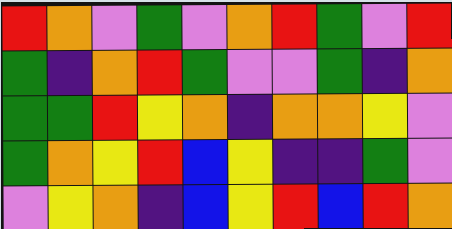[["red", "orange", "violet", "green", "violet", "orange", "red", "green", "violet", "red"], ["green", "indigo", "orange", "red", "green", "violet", "violet", "green", "indigo", "orange"], ["green", "green", "red", "yellow", "orange", "indigo", "orange", "orange", "yellow", "violet"], ["green", "orange", "yellow", "red", "blue", "yellow", "indigo", "indigo", "green", "violet"], ["violet", "yellow", "orange", "indigo", "blue", "yellow", "red", "blue", "red", "orange"]]